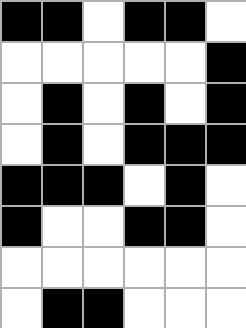[["black", "black", "white", "black", "black", "white"], ["white", "white", "white", "white", "white", "black"], ["white", "black", "white", "black", "white", "black"], ["white", "black", "white", "black", "black", "black"], ["black", "black", "black", "white", "black", "white"], ["black", "white", "white", "black", "black", "white"], ["white", "white", "white", "white", "white", "white"], ["white", "black", "black", "white", "white", "white"]]